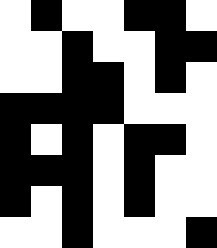[["white", "black", "white", "white", "black", "black", "white"], ["white", "white", "black", "white", "white", "black", "black"], ["white", "white", "black", "black", "white", "black", "white"], ["black", "black", "black", "black", "white", "white", "white"], ["black", "white", "black", "white", "black", "black", "white"], ["black", "black", "black", "white", "black", "white", "white"], ["black", "white", "black", "white", "black", "white", "white"], ["white", "white", "black", "white", "white", "white", "black"]]